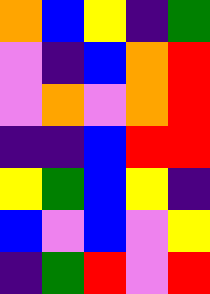[["orange", "blue", "yellow", "indigo", "green"], ["violet", "indigo", "blue", "orange", "red"], ["violet", "orange", "violet", "orange", "red"], ["indigo", "indigo", "blue", "red", "red"], ["yellow", "green", "blue", "yellow", "indigo"], ["blue", "violet", "blue", "violet", "yellow"], ["indigo", "green", "red", "violet", "red"]]